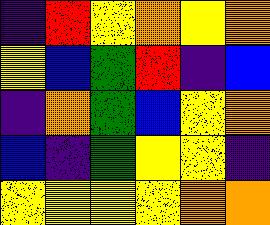[["indigo", "red", "yellow", "orange", "yellow", "orange"], ["yellow", "blue", "green", "red", "indigo", "blue"], ["indigo", "orange", "green", "blue", "yellow", "orange"], ["blue", "indigo", "green", "yellow", "yellow", "indigo"], ["yellow", "yellow", "yellow", "yellow", "orange", "orange"]]